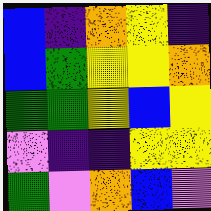[["blue", "indigo", "orange", "yellow", "indigo"], ["blue", "green", "yellow", "yellow", "orange"], ["green", "green", "yellow", "blue", "yellow"], ["violet", "indigo", "indigo", "yellow", "yellow"], ["green", "violet", "orange", "blue", "violet"]]